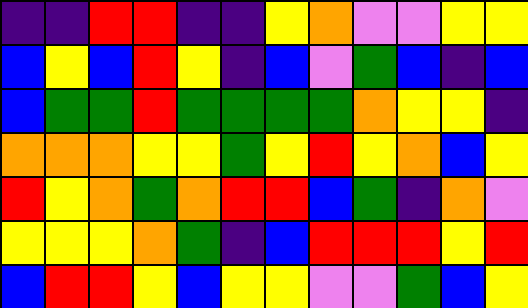[["indigo", "indigo", "red", "red", "indigo", "indigo", "yellow", "orange", "violet", "violet", "yellow", "yellow"], ["blue", "yellow", "blue", "red", "yellow", "indigo", "blue", "violet", "green", "blue", "indigo", "blue"], ["blue", "green", "green", "red", "green", "green", "green", "green", "orange", "yellow", "yellow", "indigo"], ["orange", "orange", "orange", "yellow", "yellow", "green", "yellow", "red", "yellow", "orange", "blue", "yellow"], ["red", "yellow", "orange", "green", "orange", "red", "red", "blue", "green", "indigo", "orange", "violet"], ["yellow", "yellow", "yellow", "orange", "green", "indigo", "blue", "red", "red", "red", "yellow", "red"], ["blue", "red", "red", "yellow", "blue", "yellow", "yellow", "violet", "violet", "green", "blue", "yellow"]]